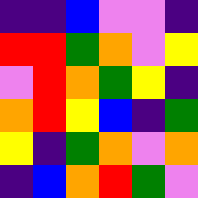[["indigo", "indigo", "blue", "violet", "violet", "indigo"], ["red", "red", "green", "orange", "violet", "yellow"], ["violet", "red", "orange", "green", "yellow", "indigo"], ["orange", "red", "yellow", "blue", "indigo", "green"], ["yellow", "indigo", "green", "orange", "violet", "orange"], ["indigo", "blue", "orange", "red", "green", "violet"]]